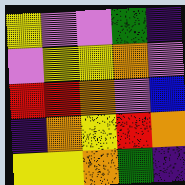[["yellow", "violet", "violet", "green", "indigo"], ["violet", "yellow", "yellow", "orange", "violet"], ["red", "red", "orange", "violet", "blue"], ["indigo", "orange", "yellow", "red", "orange"], ["yellow", "yellow", "orange", "green", "indigo"]]